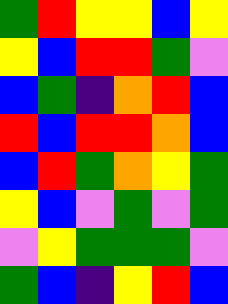[["green", "red", "yellow", "yellow", "blue", "yellow"], ["yellow", "blue", "red", "red", "green", "violet"], ["blue", "green", "indigo", "orange", "red", "blue"], ["red", "blue", "red", "red", "orange", "blue"], ["blue", "red", "green", "orange", "yellow", "green"], ["yellow", "blue", "violet", "green", "violet", "green"], ["violet", "yellow", "green", "green", "green", "violet"], ["green", "blue", "indigo", "yellow", "red", "blue"]]